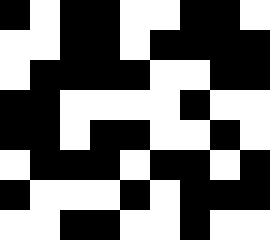[["black", "white", "black", "black", "white", "white", "black", "black", "white"], ["white", "white", "black", "black", "white", "black", "black", "black", "black"], ["white", "black", "black", "black", "black", "white", "white", "black", "black"], ["black", "black", "white", "white", "white", "white", "black", "white", "white"], ["black", "black", "white", "black", "black", "white", "white", "black", "white"], ["white", "black", "black", "black", "white", "black", "black", "white", "black"], ["black", "white", "white", "white", "black", "white", "black", "black", "black"], ["white", "white", "black", "black", "white", "white", "black", "white", "white"]]